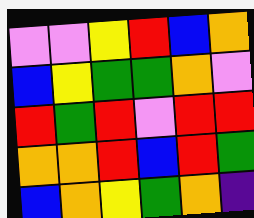[["violet", "violet", "yellow", "red", "blue", "orange"], ["blue", "yellow", "green", "green", "orange", "violet"], ["red", "green", "red", "violet", "red", "red"], ["orange", "orange", "red", "blue", "red", "green"], ["blue", "orange", "yellow", "green", "orange", "indigo"]]